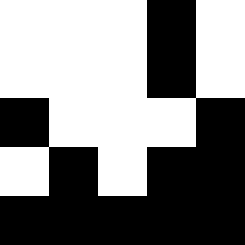[["white", "white", "white", "black", "white"], ["white", "white", "white", "black", "white"], ["black", "white", "white", "white", "black"], ["white", "black", "white", "black", "black"], ["black", "black", "black", "black", "black"]]